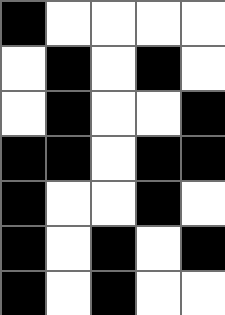[["black", "white", "white", "white", "white"], ["white", "black", "white", "black", "white"], ["white", "black", "white", "white", "black"], ["black", "black", "white", "black", "black"], ["black", "white", "white", "black", "white"], ["black", "white", "black", "white", "black"], ["black", "white", "black", "white", "white"]]